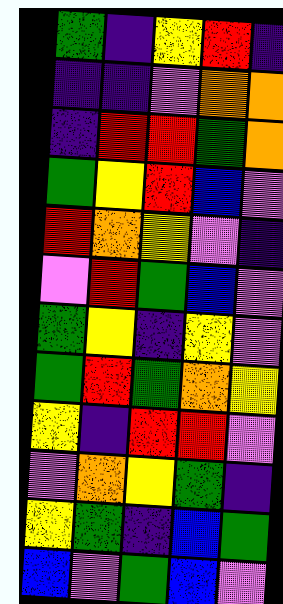[["green", "indigo", "yellow", "red", "indigo"], ["indigo", "indigo", "violet", "orange", "orange"], ["indigo", "red", "red", "green", "orange"], ["green", "yellow", "red", "blue", "violet"], ["red", "orange", "yellow", "violet", "indigo"], ["violet", "red", "green", "blue", "violet"], ["green", "yellow", "indigo", "yellow", "violet"], ["green", "red", "green", "orange", "yellow"], ["yellow", "indigo", "red", "red", "violet"], ["violet", "orange", "yellow", "green", "indigo"], ["yellow", "green", "indigo", "blue", "green"], ["blue", "violet", "green", "blue", "violet"]]